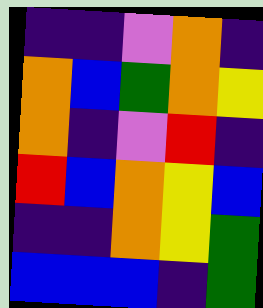[["indigo", "indigo", "violet", "orange", "indigo"], ["orange", "blue", "green", "orange", "yellow"], ["orange", "indigo", "violet", "red", "indigo"], ["red", "blue", "orange", "yellow", "blue"], ["indigo", "indigo", "orange", "yellow", "green"], ["blue", "blue", "blue", "indigo", "green"]]